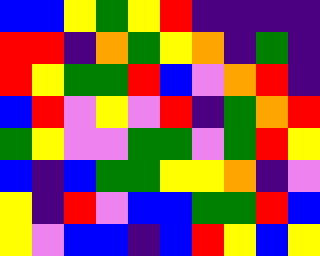[["blue", "blue", "yellow", "green", "yellow", "red", "indigo", "indigo", "indigo", "indigo"], ["red", "red", "indigo", "orange", "green", "yellow", "orange", "indigo", "green", "indigo"], ["red", "yellow", "green", "green", "red", "blue", "violet", "orange", "red", "indigo"], ["blue", "red", "violet", "yellow", "violet", "red", "indigo", "green", "orange", "red"], ["green", "yellow", "violet", "violet", "green", "green", "violet", "green", "red", "yellow"], ["blue", "indigo", "blue", "green", "green", "yellow", "yellow", "orange", "indigo", "violet"], ["yellow", "indigo", "red", "violet", "blue", "blue", "green", "green", "red", "blue"], ["yellow", "violet", "blue", "blue", "indigo", "blue", "red", "yellow", "blue", "yellow"]]